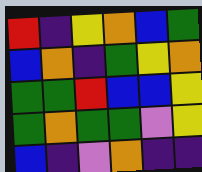[["red", "indigo", "yellow", "orange", "blue", "green"], ["blue", "orange", "indigo", "green", "yellow", "orange"], ["green", "green", "red", "blue", "blue", "yellow"], ["green", "orange", "green", "green", "violet", "yellow"], ["blue", "indigo", "violet", "orange", "indigo", "indigo"]]